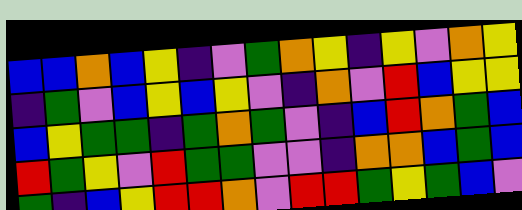[["blue", "blue", "orange", "blue", "yellow", "indigo", "violet", "green", "orange", "yellow", "indigo", "yellow", "violet", "orange", "yellow"], ["indigo", "green", "violet", "blue", "yellow", "blue", "yellow", "violet", "indigo", "orange", "violet", "red", "blue", "yellow", "yellow"], ["blue", "yellow", "green", "green", "indigo", "green", "orange", "green", "violet", "indigo", "blue", "red", "orange", "green", "blue"], ["red", "green", "yellow", "violet", "red", "green", "green", "violet", "violet", "indigo", "orange", "orange", "blue", "green", "blue"], ["green", "indigo", "blue", "yellow", "red", "red", "orange", "violet", "red", "red", "green", "yellow", "green", "blue", "violet"]]